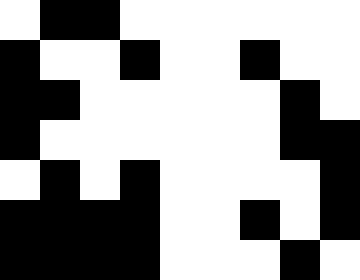[["white", "black", "black", "white", "white", "white", "white", "white", "white"], ["black", "white", "white", "black", "white", "white", "black", "white", "white"], ["black", "black", "white", "white", "white", "white", "white", "black", "white"], ["black", "white", "white", "white", "white", "white", "white", "black", "black"], ["white", "black", "white", "black", "white", "white", "white", "white", "black"], ["black", "black", "black", "black", "white", "white", "black", "white", "black"], ["black", "black", "black", "black", "white", "white", "white", "black", "white"]]